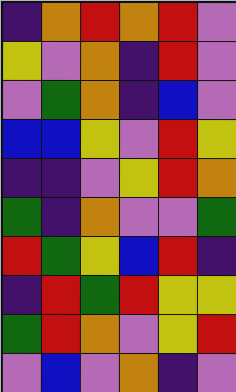[["indigo", "orange", "red", "orange", "red", "violet"], ["yellow", "violet", "orange", "indigo", "red", "violet"], ["violet", "green", "orange", "indigo", "blue", "violet"], ["blue", "blue", "yellow", "violet", "red", "yellow"], ["indigo", "indigo", "violet", "yellow", "red", "orange"], ["green", "indigo", "orange", "violet", "violet", "green"], ["red", "green", "yellow", "blue", "red", "indigo"], ["indigo", "red", "green", "red", "yellow", "yellow"], ["green", "red", "orange", "violet", "yellow", "red"], ["violet", "blue", "violet", "orange", "indigo", "violet"]]